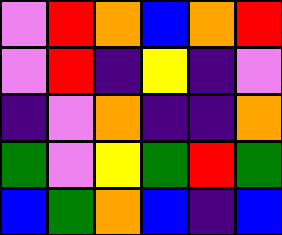[["violet", "red", "orange", "blue", "orange", "red"], ["violet", "red", "indigo", "yellow", "indigo", "violet"], ["indigo", "violet", "orange", "indigo", "indigo", "orange"], ["green", "violet", "yellow", "green", "red", "green"], ["blue", "green", "orange", "blue", "indigo", "blue"]]